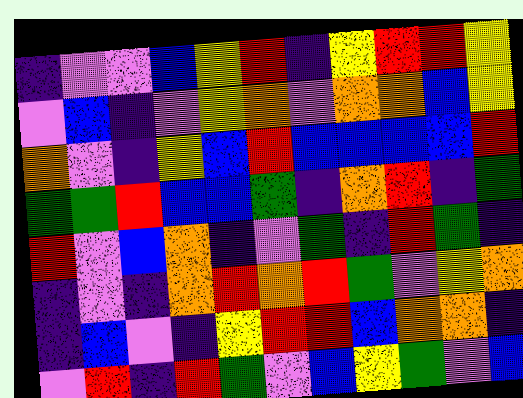[["indigo", "violet", "violet", "blue", "yellow", "red", "indigo", "yellow", "red", "red", "yellow"], ["violet", "blue", "indigo", "violet", "yellow", "orange", "violet", "orange", "orange", "blue", "yellow"], ["orange", "violet", "indigo", "yellow", "blue", "red", "blue", "blue", "blue", "blue", "red"], ["green", "green", "red", "blue", "blue", "green", "indigo", "orange", "red", "indigo", "green"], ["red", "violet", "blue", "orange", "indigo", "violet", "green", "indigo", "red", "green", "indigo"], ["indigo", "violet", "indigo", "orange", "red", "orange", "red", "green", "violet", "yellow", "orange"], ["indigo", "blue", "violet", "indigo", "yellow", "red", "red", "blue", "orange", "orange", "indigo"], ["violet", "red", "indigo", "red", "green", "violet", "blue", "yellow", "green", "violet", "blue"]]